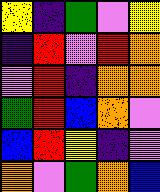[["yellow", "indigo", "green", "violet", "yellow"], ["indigo", "red", "violet", "red", "orange"], ["violet", "red", "indigo", "orange", "orange"], ["green", "red", "blue", "orange", "violet"], ["blue", "red", "yellow", "indigo", "violet"], ["orange", "violet", "green", "orange", "blue"]]